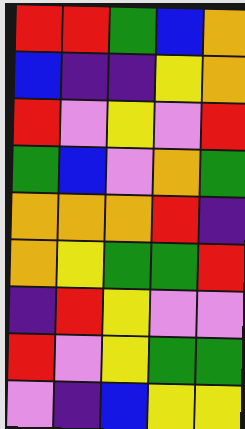[["red", "red", "green", "blue", "orange"], ["blue", "indigo", "indigo", "yellow", "orange"], ["red", "violet", "yellow", "violet", "red"], ["green", "blue", "violet", "orange", "green"], ["orange", "orange", "orange", "red", "indigo"], ["orange", "yellow", "green", "green", "red"], ["indigo", "red", "yellow", "violet", "violet"], ["red", "violet", "yellow", "green", "green"], ["violet", "indigo", "blue", "yellow", "yellow"]]